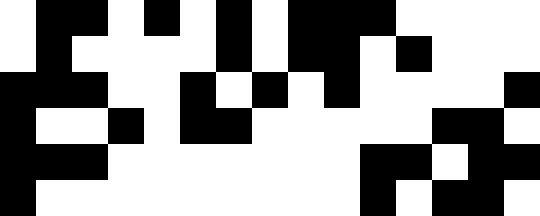[["white", "black", "black", "white", "black", "white", "black", "white", "black", "black", "black", "white", "white", "white", "white"], ["white", "black", "white", "white", "white", "white", "black", "white", "black", "black", "white", "black", "white", "white", "white"], ["black", "black", "black", "white", "white", "black", "white", "black", "white", "black", "white", "white", "white", "white", "black"], ["black", "white", "white", "black", "white", "black", "black", "white", "white", "white", "white", "white", "black", "black", "white"], ["black", "black", "black", "white", "white", "white", "white", "white", "white", "white", "black", "black", "white", "black", "black"], ["black", "white", "white", "white", "white", "white", "white", "white", "white", "white", "black", "white", "black", "black", "white"]]